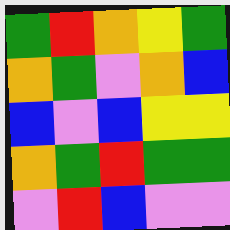[["green", "red", "orange", "yellow", "green"], ["orange", "green", "violet", "orange", "blue"], ["blue", "violet", "blue", "yellow", "yellow"], ["orange", "green", "red", "green", "green"], ["violet", "red", "blue", "violet", "violet"]]